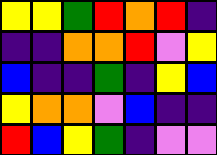[["yellow", "yellow", "green", "red", "orange", "red", "indigo"], ["indigo", "indigo", "orange", "orange", "red", "violet", "yellow"], ["blue", "indigo", "indigo", "green", "indigo", "yellow", "blue"], ["yellow", "orange", "orange", "violet", "blue", "indigo", "indigo"], ["red", "blue", "yellow", "green", "indigo", "violet", "violet"]]